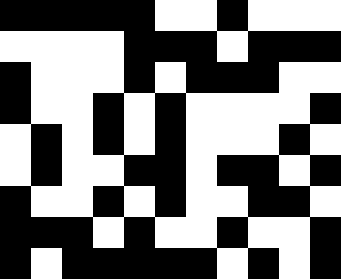[["black", "black", "black", "black", "black", "white", "white", "black", "white", "white", "white"], ["white", "white", "white", "white", "black", "black", "black", "white", "black", "black", "black"], ["black", "white", "white", "white", "black", "white", "black", "black", "black", "white", "white"], ["black", "white", "white", "black", "white", "black", "white", "white", "white", "white", "black"], ["white", "black", "white", "black", "white", "black", "white", "white", "white", "black", "white"], ["white", "black", "white", "white", "black", "black", "white", "black", "black", "white", "black"], ["black", "white", "white", "black", "white", "black", "white", "white", "black", "black", "white"], ["black", "black", "black", "white", "black", "white", "white", "black", "white", "white", "black"], ["black", "white", "black", "black", "black", "black", "black", "white", "black", "white", "black"]]